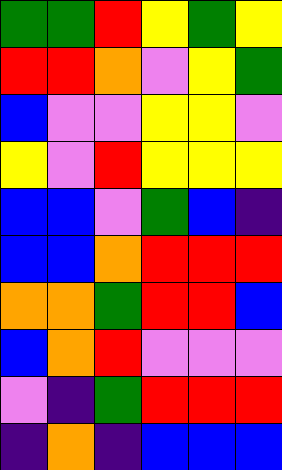[["green", "green", "red", "yellow", "green", "yellow"], ["red", "red", "orange", "violet", "yellow", "green"], ["blue", "violet", "violet", "yellow", "yellow", "violet"], ["yellow", "violet", "red", "yellow", "yellow", "yellow"], ["blue", "blue", "violet", "green", "blue", "indigo"], ["blue", "blue", "orange", "red", "red", "red"], ["orange", "orange", "green", "red", "red", "blue"], ["blue", "orange", "red", "violet", "violet", "violet"], ["violet", "indigo", "green", "red", "red", "red"], ["indigo", "orange", "indigo", "blue", "blue", "blue"]]